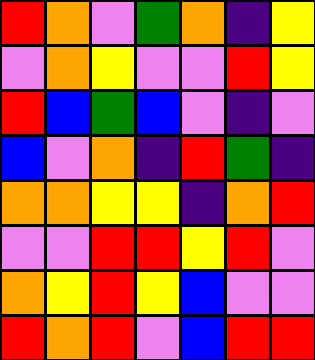[["red", "orange", "violet", "green", "orange", "indigo", "yellow"], ["violet", "orange", "yellow", "violet", "violet", "red", "yellow"], ["red", "blue", "green", "blue", "violet", "indigo", "violet"], ["blue", "violet", "orange", "indigo", "red", "green", "indigo"], ["orange", "orange", "yellow", "yellow", "indigo", "orange", "red"], ["violet", "violet", "red", "red", "yellow", "red", "violet"], ["orange", "yellow", "red", "yellow", "blue", "violet", "violet"], ["red", "orange", "red", "violet", "blue", "red", "red"]]